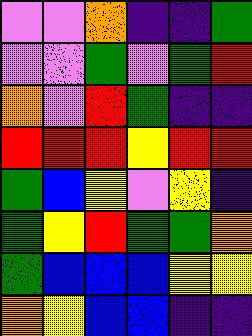[["violet", "violet", "orange", "indigo", "indigo", "green"], ["violet", "violet", "green", "violet", "green", "red"], ["orange", "violet", "red", "green", "indigo", "indigo"], ["red", "red", "red", "yellow", "red", "red"], ["green", "blue", "yellow", "violet", "yellow", "indigo"], ["green", "yellow", "red", "green", "green", "orange"], ["green", "blue", "blue", "blue", "yellow", "yellow"], ["orange", "yellow", "blue", "blue", "indigo", "indigo"]]